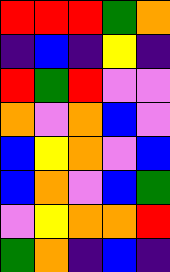[["red", "red", "red", "green", "orange"], ["indigo", "blue", "indigo", "yellow", "indigo"], ["red", "green", "red", "violet", "violet"], ["orange", "violet", "orange", "blue", "violet"], ["blue", "yellow", "orange", "violet", "blue"], ["blue", "orange", "violet", "blue", "green"], ["violet", "yellow", "orange", "orange", "red"], ["green", "orange", "indigo", "blue", "indigo"]]